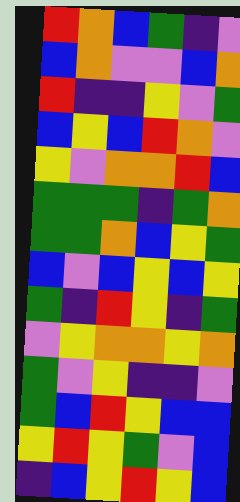[["red", "orange", "blue", "green", "indigo", "violet"], ["blue", "orange", "violet", "violet", "blue", "orange"], ["red", "indigo", "indigo", "yellow", "violet", "green"], ["blue", "yellow", "blue", "red", "orange", "violet"], ["yellow", "violet", "orange", "orange", "red", "blue"], ["green", "green", "green", "indigo", "green", "orange"], ["green", "green", "orange", "blue", "yellow", "green"], ["blue", "violet", "blue", "yellow", "blue", "yellow"], ["green", "indigo", "red", "yellow", "indigo", "green"], ["violet", "yellow", "orange", "orange", "yellow", "orange"], ["green", "violet", "yellow", "indigo", "indigo", "violet"], ["green", "blue", "red", "yellow", "blue", "blue"], ["yellow", "red", "yellow", "green", "violet", "blue"], ["indigo", "blue", "yellow", "red", "yellow", "blue"]]